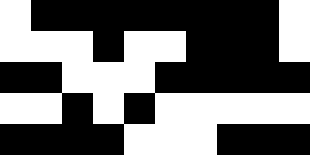[["white", "black", "black", "black", "black", "black", "black", "black", "black", "white"], ["white", "white", "white", "black", "white", "white", "black", "black", "black", "white"], ["black", "black", "white", "white", "white", "black", "black", "black", "black", "black"], ["white", "white", "black", "white", "black", "white", "white", "white", "white", "white"], ["black", "black", "black", "black", "white", "white", "white", "black", "black", "black"]]